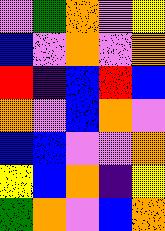[["violet", "green", "orange", "violet", "yellow"], ["blue", "violet", "orange", "violet", "orange"], ["red", "indigo", "blue", "red", "blue"], ["orange", "violet", "blue", "orange", "violet"], ["blue", "blue", "violet", "violet", "orange"], ["yellow", "blue", "orange", "indigo", "yellow"], ["green", "orange", "violet", "blue", "orange"]]